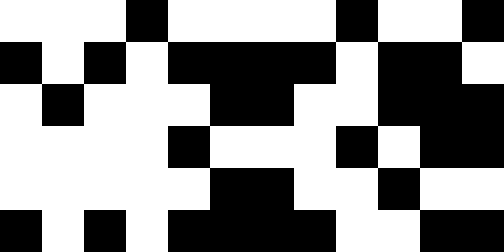[["white", "white", "white", "black", "white", "white", "white", "white", "black", "white", "white", "black"], ["black", "white", "black", "white", "black", "black", "black", "black", "white", "black", "black", "white"], ["white", "black", "white", "white", "white", "black", "black", "white", "white", "black", "black", "black"], ["white", "white", "white", "white", "black", "white", "white", "white", "black", "white", "black", "black"], ["white", "white", "white", "white", "white", "black", "black", "white", "white", "black", "white", "white"], ["black", "white", "black", "white", "black", "black", "black", "black", "white", "white", "black", "black"]]